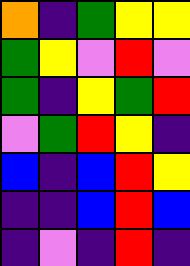[["orange", "indigo", "green", "yellow", "yellow"], ["green", "yellow", "violet", "red", "violet"], ["green", "indigo", "yellow", "green", "red"], ["violet", "green", "red", "yellow", "indigo"], ["blue", "indigo", "blue", "red", "yellow"], ["indigo", "indigo", "blue", "red", "blue"], ["indigo", "violet", "indigo", "red", "indigo"]]